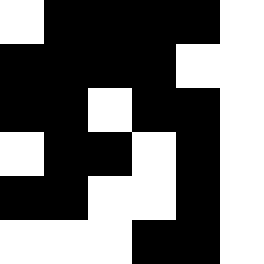[["white", "black", "black", "black", "black", "white"], ["black", "black", "black", "black", "white", "white"], ["black", "black", "white", "black", "black", "white"], ["white", "black", "black", "white", "black", "white"], ["black", "black", "white", "white", "black", "white"], ["white", "white", "white", "black", "black", "white"]]